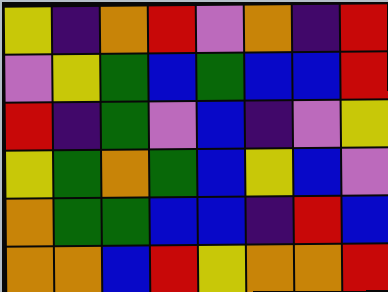[["yellow", "indigo", "orange", "red", "violet", "orange", "indigo", "red"], ["violet", "yellow", "green", "blue", "green", "blue", "blue", "red"], ["red", "indigo", "green", "violet", "blue", "indigo", "violet", "yellow"], ["yellow", "green", "orange", "green", "blue", "yellow", "blue", "violet"], ["orange", "green", "green", "blue", "blue", "indigo", "red", "blue"], ["orange", "orange", "blue", "red", "yellow", "orange", "orange", "red"]]